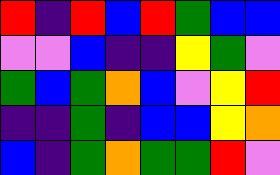[["red", "indigo", "red", "blue", "red", "green", "blue", "blue"], ["violet", "violet", "blue", "indigo", "indigo", "yellow", "green", "violet"], ["green", "blue", "green", "orange", "blue", "violet", "yellow", "red"], ["indigo", "indigo", "green", "indigo", "blue", "blue", "yellow", "orange"], ["blue", "indigo", "green", "orange", "green", "green", "red", "violet"]]